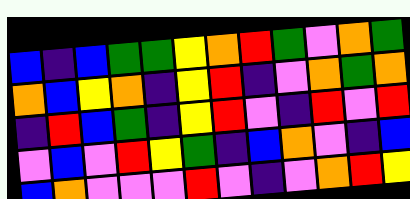[["blue", "indigo", "blue", "green", "green", "yellow", "orange", "red", "green", "violet", "orange", "green"], ["orange", "blue", "yellow", "orange", "indigo", "yellow", "red", "indigo", "violet", "orange", "green", "orange"], ["indigo", "red", "blue", "green", "indigo", "yellow", "red", "violet", "indigo", "red", "violet", "red"], ["violet", "blue", "violet", "red", "yellow", "green", "indigo", "blue", "orange", "violet", "indigo", "blue"], ["blue", "orange", "violet", "violet", "violet", "red", "violet", "indigo", "violet", "orange", "red", "yellow"]]